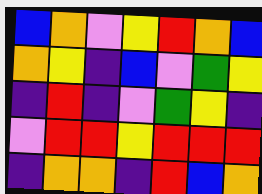[["blue", "orange", "violet", "yellow", "red", "orange", "blue"], ["orange", "yellow", "indigo", "blue", "violet", "green", "yellow"], ["indigo", "red", "indigo", "violet", "green", "yellow", "indigo"], ["violet", "red", "red", "yellow", "red", "red", "red"], ["indigo", "orange", "orange", "indigo", "red", "blue", "orange"]]